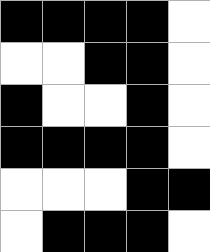[["black", "black", "black", "black", "white"], ["white", "white", "black", "black", "white"], ["black", "white", "white", "black", "white"], ["black", "black", "black", "black", "white"], ["white", "white", "white", "black", "black"], ["white", "black", "black", "black", "white"]]